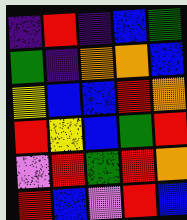[["indigo", "red", "indigo", "blue", "green"], ["green", "indigo", "orange", "orange", "blue"], ["yellow", "blue", "blue", "red", "orange"], ["red", "yellow", "blue", "green", "red"], ["violet", "red", "green", "red", "orange"], ["red", "blue", "violet", "red", "blue"]]